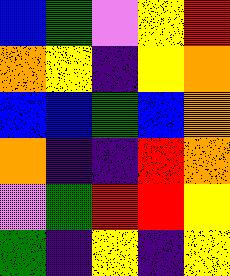[["blue", "green", "violet", "yellow", "red"], ["orange", "yellow", "indigo", "yellow", "orange"], ["blue", "blue", "green", "blue", "orange"], ["orange", "indigo", "indigo", "red", "orange"], ["violet", "green", "red", "red", "yellow"], ["green", "indigo", "yellow", "indigo", "yellow"]]